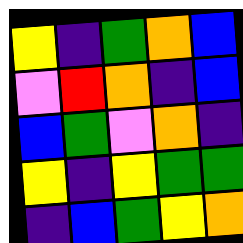[["yellow", "indigo", "green", "orange", "blue"], ["violet", "red", "orange", "indigo", "blue"], ["blue", "green", "violet", "orange", "indigo"], ["yellow", "indigo", "yellow", "green", "green"], ["indigo", "blue", "green", "yellow", "orange"]]